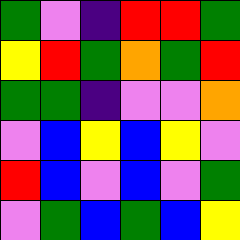[["green", "violet", "indigo", "red", "red", "green"], ["yellow", "red", "green", "orange", "green", "red"], ["green", "green", "indigo", "violet", "violet", "orange"], ["violet", "blue", "yellow", "blue", "yellow", "violet"], ["red", "blue", "violet", "blue", "violet", "green"], ["violet", "green", "blue", "green", "blue", "yellow"]]